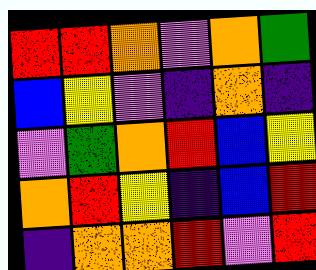[["red", "red", "orange", "violet", "orange", "green"], ["blue", "yellow", "violet", "indigo", "orange", "indigo"], ["violet", "green", "orange", "red", "blue", "yellow"], ["orange", "red", "yellow", "indigo", "blue", "red"], ["indigo", "orange", "orange", "red", "violet", "red"]]